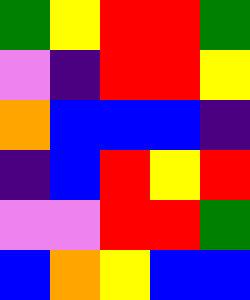[["green", "yellow", "red", "red", "green"], ["violet", "indigo", "red", "red", "yellow"], ["orange", "blue", "blue", "blue", "indigo"], ["indigo", "blue", "red", "yellow", "red"], ["violet", "violet", "red", "red", "green"], ["blue", "orange", "yellow", "blue", "blue"]]